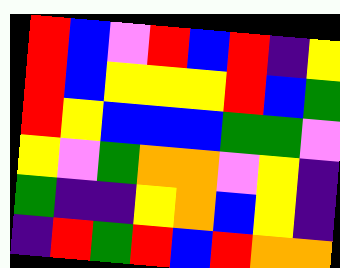[["red", "blue", "violet", "red", "blue", "red", "indigo", "yellow"], ["red", "blue", "yellow", "yellow", "yellow", "red", "blue", "green"], ["red", "yellow", "blue", "blue", "blue", "green", "green", "violet"], ["yellow", "violet", "green", "orange", "orange", "violet", "yellow", "indigo"], ["green", "indigo", "indigo", "yellow", "orange", "blue", "yellow", "indigo"], ["indigo", "red", "green", "red", "blue", "red", "orange", "orange"]]